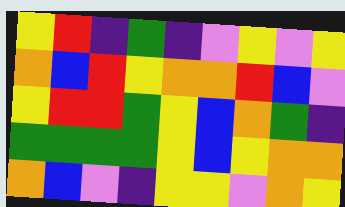[["yellow", "red", "indigo", "green", "indigo", "violet", "yellow", "violet", "yellow"], ["orange", "blue", "red", "yellow", "orange", "orange", "red", "blue", "violet"], ["yellow", "red", "red", "green", "yellow", "blue", "orange", "green", "indigo"], ["green", "green", "green", "green", "yellow", "blue", "yellow", "orange", "orange"], ["orange", "blue", "violet", "indigo", "yellow", "yellow", "violet", "orange", "yellow"]]